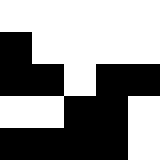[["white", "white", "white", "white", "white"], ["black", "white", "white", "white", "white"], ["black", "black", "white", "black", "black"], ["white", "white", "black", "black", "white"], ["black", "black", "black", "black", "white"]]